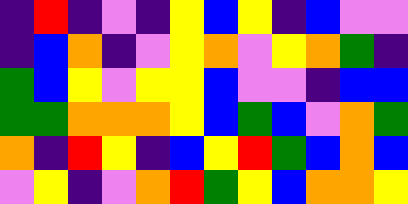[["indigo", "red", "indigo", "violet", "indigo", "yellow", "blue", "yellow", "indigo", "blue", "violet", "violet"], ["indigo", "blue", "orange", "indigo", "violet", "yellow", "orange", "violet", "yellow", "orange", "green", "indigo"], ["green", "blue", "yellow", "violet", "yellow", "yellow", "blue", "violet", "violet", "indigo", "blue", "blue"], ["green", "green", "orange", "orange", "orange", "yellow", "blue", "green", "blue", "violet", "orange", "green"], ["orange", "indigo", "red", "yellow", "indigo", "blue", "yellow", "red", "green", "blue", "orange", "blue"], ["violet", "yellow", "indigo", "violet", "orange", "red", "green", "yellow", "blue", "orange", "orange", "yellow"]]